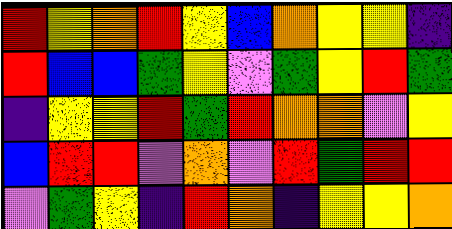[["red", "yellow", "orange", "red", "yellow", "blue", "orange", "yellow", "yellow", "indigo"], ["red", "blue", "blue", "green", "yellow", "violet", "green", "yellow", "red", "green"], ["indigo", "yellow", "yellow", "red", "green", "red", "orange", "orange", "violet", "yellow"], ["blue", "red", "red", "violet", "orange", "violet", "red", "green", "red", "red"], ["violet", "green", "yellow", "indigo", "red", "orange", "indigo", "yellow", "yellow", "orange"]]